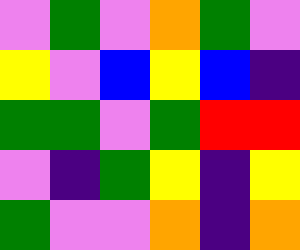[["violet", "green", "violet", "orange", "green", "violet"], ["yellow", "violet", "blue", "yellow", "blue", "indigo"], ["green", "green", "violet", "green", "red", "red"], ["violet", "indigo", "green", "yellow", "indigo", "yellow"], ["green", "violet", "violet", "orange", "indigo", "orange"]]